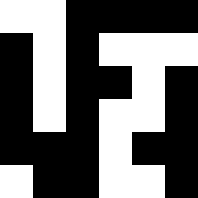[["white", "white", "black", "black", "black", "black"], ["black", "white", "black", "white", "white", "white"], ["black", "white", "black", "black", "white", "black"], ["black", "white", "black", "white", "white", "black"], ["black", "black", "black", "white", "black", "black"], ["white", "black", "black", "white", "white", "black"]]